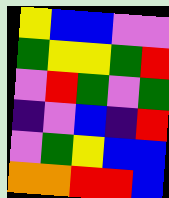[["yellow", "blue", "blue", "violet", "violet"], ["green", "yellow", "yellow", "green", "red"], ["violet", "red", "green", "violet", "green"], ["indigo", "violet", "blue", "indigo", "red"], ["violet", "green", "yellow", "blue", "blue"], ["orange", "orange", "red", "red", "blue"]]